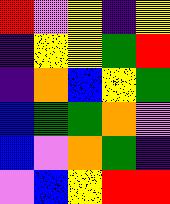[["red", "violet", "yellow", "indigo", "yellow"], ["indigo", "yellow", "yellow", "green", "red"], ["indigo", "orange", "blue", "yellow", "green"], ["blue", "green", "green", "orange", "violet"], ["blue", "violet", "orange", "green", "indigo"], ["violet", "blue", "yellow", "red", "red"]]